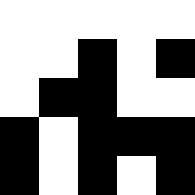[["white", "white", "white", "white", "white"], ["white", "white", "black", "white", "black"], ["white", "black", "black", "white", "white"], ["black", "white", "black", "black", "black"], ["black", "white", "black", "white", "black"]]